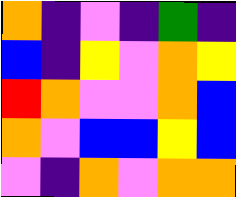[["orange", "indigo", "violet", "indigo", "green", "indigo"], ["blue", "indigo", "yellow", "violet", "orange", "yellow"], ["red", "orange", "violet", "violet", "orange", "blue"], ["orange", "violet", "blue", "blue", "yellow", "blue"], ["violet", "indigo", "orange", "violet", "orange", "orange"]]